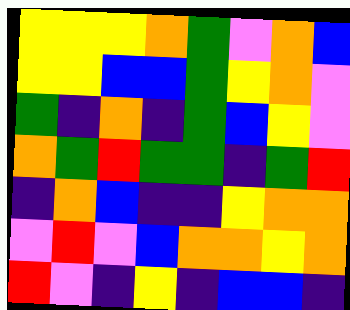[["yellow", "yellow", "yellow", "orange", "green", "violet", "orange", "blue"], ["yellow", "yellow", "blue", "blue", "green", "yellow", "orange", "violet"], ["green", "indigo", "orange", "indigo", "green", "blue", "yellow", "violet"], ["orange", "green", "red", "green", "green", "indigo", "green", "red"], ["indigo", "orange", "blue", "indigo", "indigo", "yellow", "orange", "orange"], ["violet", "red", "violet", "blue", "orange", "orange", "yellow", "orange"], ["red", "violet", "indigo", "yellow", "indigo", "blue", "blue", "indigo"]]